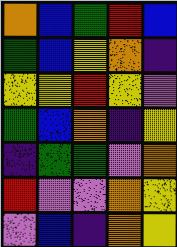[["orange", "blue", "green", "red", "blue"], ["green", "blue", "yellow", "orange", "indigo"], ["yellow", "yellow", "red", "yellow", "violet"], ["green", "blue", "orange", "indigo", "yellow"], ["indigo", "green", "green", "violet", "orange"], ["red", "violet", "violet", "orange", "yellow"], ["violet", "blue", "indigo", "orange", "yellow"]]